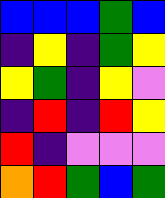[["blue", "blue", "blue", "green", "blue"], ["indigo", "yellow", "indigo", "green", "yellow"], ["yellow", "green", "indigo", "yellow", "violet"], ["indigo", "red", "indigo", "red", "yellow"], ["red", "indigo", "violet", "violet", "violet"], ["orange", "red", "green", "blue", "green"]]